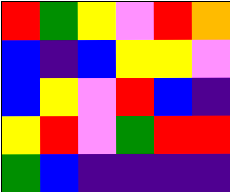[["red", "green", "yellow", "violet", "red", "orange"], ["blue", "indigo", "blue", "yellow", "yellow", "violet"], ["blue", "yellow", "violet", "red", "blue", "indigo"], ["yellow", "red", "violet", "green", "red", "red"], ["green", "blue", "indigo", "indigo", "indigo", "indigo"]]